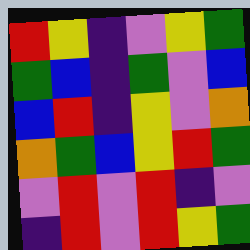[["red", "yellow", "indigo", "violet", "yellow", "green"], ["green", "blue", "indigo", "green", "violet", "blue"], ["blue", "red", "indigo", "yellow", "violet", "orange"], ["orange", "green", "blue", "yellow", "red", "green"], ["violet", "red", "violet", "red", "indigo", "violet"], ["indigo", "red", "violet", "red", "yellow", "green"]]